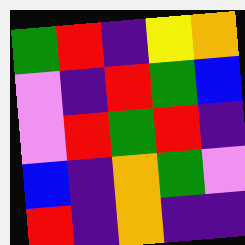[["green", "red", "indigo", "yellow", "orange"], ["violet", "indigo", "red", "green", "blue"], ["violet", "red", "green", "red", "indigo"], ["blue", "indigo", "orange", "green", "violet"], ["red", "indigo", "orange", "indigo", "indigo"]]